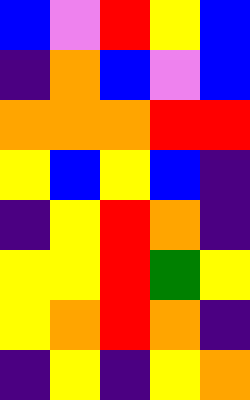[["blue", "violet", "red", "yellow", "blue"], ["indigo", "orange", "blue", "violet", "blue"], ["orange", "orange", "orange", "red", "red"], ["yellow", "blue", "yellow", "blue", "indigo"], ["indigo", "yellow", "red", "orange", "indigo"], ["yellow", "yellow", "red", "green", "yellow"], ["yellow", "orange", "red", "orange", "indigo"], ["indigo", "yellow", "indigo", "yellow", "orange"]]